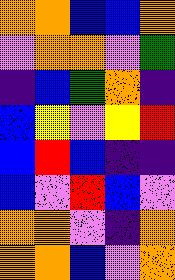[["orange", "orange", "blue", "blue", "orange"], ["violet", "orange", "orange", "violet", "green"], ["indigo", "blue", "green", "orange", "indigo"], ["blue", "yellow", "violet", "yellow", "red"], ["blue", "red", "blue", "indigo", "indigo"], ["blue", "violet", "red", "blue", "violet"], ["orange", "orange", "violet", "indigo", "orange"], ["orange", "orange", "blue", "violet", "orange"]]